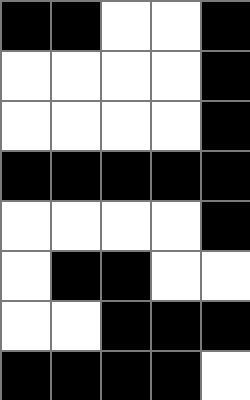[["black", "black", "white", "white", "black"], ["white", "white", "white", "white", "black"], ["white", "white", "white", "white", "black"], ["black", "black", "black", "black", "black"], ["white", "white", "white", "white", "black"], ["white", "black", "black", "white", "white"], ["white", "white", "black", "black", "black"], ["black", "black", "black", "black", "white"]]